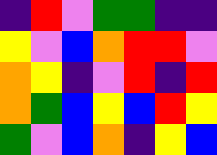[["indigo", "red", "violet", "green", "green", "indigo", "indigo"], ["yellow", "violet", "blue", "orange", "red", "red", "violet"], ["orange", "yellow", "indigo", "violet", "red", "indigo", "red"], ["orange", "green", "blue", "yellow", "blue", "red", "yellow"], ["green", "violet", "blue", "orange", "indigo", "yellow", "blue"]]